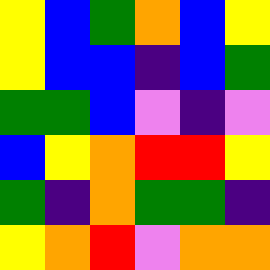[["yellow", "blue", "green", "orange", "blue", "yellow"], ["yellow", "blue", "blue", "indigo", "blue", "green"], ["green", "green", "blue", "violet", "indigo", "violet"], ["blue", "yellow", "orange", "red", "red", "yellow"], ["green", "indigo", "orange", "green", "green", "indigo"], ["yellow", "orange", "red", "violet", "orange", "orange"]]